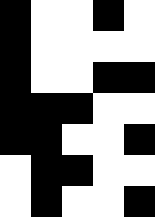[["black", "white", "white", "black", "white"], ["black", "white", "white", "white", "white"], ["black", "white", "white", "black", "black"], ["black", "black", "black", "white", "white"], ["black", "black", "white", "white", "black"], ["white", "black", "black", "white", "white"], ["white", "black", "white", "white", "black"]]